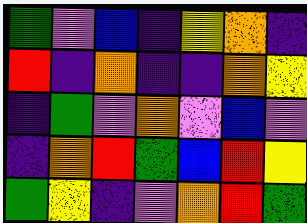[["green", "violet", "blue", "indigo", "yellow", "orange", "indigo"], ["red", "indigo", "orange", "indigo", "indigo", "orange", "yellow"], ["indigo", "green", "violet", "orange", "violet", "blue", "violet"], ["indigo", "orange", "red", "green", "blue", "red", "yellow"], ["green", "yellow", "indigo", "violet", "orange", "red", "green"]]